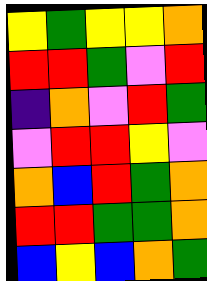[["yellow", "green", "yellow", "yellow", "orange"], ["red", "red", "green", "violet", "red"], ["indigo", "orange", "violet", "red", "green"], ["violet", "red", "red", "yellow", "violet"], ["orange", "blue", "red", "green", "orange"], ["red", "red", "green", "green", "orange"], ["blue", "yellow", "blue", "orange", "green"]]